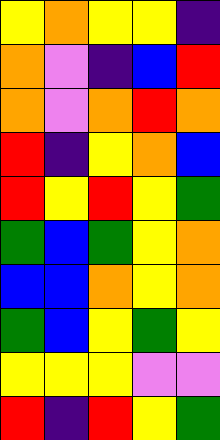[["yellow", "orange", "yellow", "yellow", "indigo"], ["orange", "violet", "indigo", "blue", "red"], ["orange", "violet", "orange", "red", "orange"], ["red", "indigo", "yellow", "orange", "blue"], ["red", "yellow", "red", "yellow", "green"], ["green", "blue", "green", "yellow", "orange"], ["blue", "blue", "orange", "yellow", "orange"], ["green", "blue", "yellow", "green", "yellow"], ["yellow", "yellow", "yellow", "violet", "violet"], ["red", "indigo", "red", "yellow", "green"]]